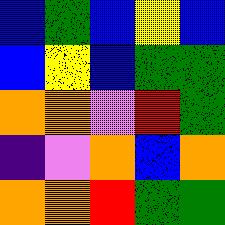[["blue", "green", "blue", "yellow", "blue"], ["blue", "yellow", "blue", "green", "green"], ["orange", "orange", "violet", "red", "green"], ["indigo", "violet", "orange", "blue", "orange"], ["orange", "orange", "red", "green", "green"]]